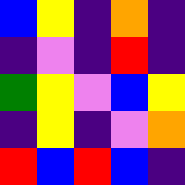[["blue", "yellow", "indigo", "orange", "indigo"], ["indigo", "violet", "indigo", "red", "indigo"], ["green", "yellow", "violet", "blue", "yellow"], ["indigo", "yellow", "indigo", "violet", "orange"], ["red", "blue", "red", "blue", "indigo"]]